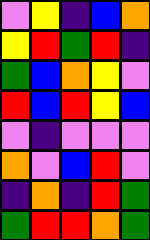[["violet", "yellow", "indigo", "blue", "orange"], ["yellow", "red", "green", "red", "indigo"], ["green", "blue", "orange", "yellow", "violet"], ["red", "blue", "red", "yellow", "blue"], ["violet", "indigo", "violet", "violet", "violet"], ["orange", "violet", "blue", "red", "violet"], ["indigo", "orange", "indigo", "red", "green"], ["green", "red", "red", "orange", "green"]]